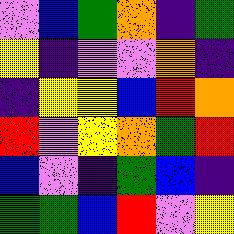[["violet", "blue", "green", "orange", "indigo", "green"], ["yellow", "indigo", "violet", "violet", "orange", "indigo"], ["indigo", "yellow", "yellow", "blue", "red", "orange"], ["red", "violet", "yellow", "orange", "green", "red"], ["blue", "violet", "indigo", "green", "blue", "indigo"], ["green", "green", "blue", "red", "violet", "yellow"]]